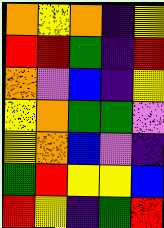[["orange", "yellow", "orange", "indigo", "yellow"], ["red", "red", "green", "indigo", "red"], ["orange", "violet", "blue", "indigo", "yellow"], ["yellow", "orange", "green", "green", "violet"], ["yellow", "orange", "blue", "violet", "indigo"], ["green", "red", "yellow", "yellow", "blue"], ["red", "yellow", "indigo", "green", "red"]]